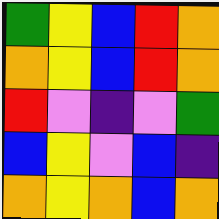[["green", "yellow", "blue", "red", "orange"], ["orange", "yellow", "blue", "red", "orange"], ["red", "violet", "indigo", "violet", "green"], ["blue", "yellow", "violet", "blue", "indigo"], ["orange", "yellow", "orange", "blue", "orange"]]